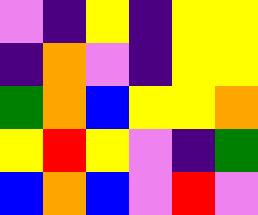[["violet", "indigo", "yellow", "indigo", "yellow", "yellow"], ["indigo", "orange", "violet", "indigo", "yellow", "yellow"], ["green", "orange", "blue", "yellow", "yellow", "orange"], ["yellow", "red", "yellow", "violet", "indigo", "green"], ["blue", "orange", "blue", "violet", "red", "violet"]]